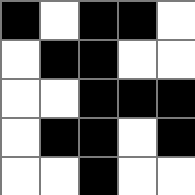[["black", "white", "black", "black", "white"], ["white", "black", "black", "white", "white"], ["white", "white", "black", "black", "black"], ["white", "black", "black", "white", "black"], ["white", "white", "black", "white", "white"]]